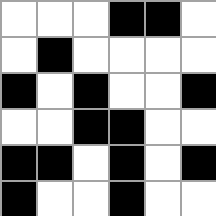[["white", "white", "white", "black", "black", "white"], ["white", "black", "white", "white", "white", "white"], ["black", "white", "black", "white", "white", "black"], ["white", "white", "black", "black", "white", "white"], ["black", "black", "white", "black", "white", "black"], ["black", "white", "white", "black", "white", "white"]]